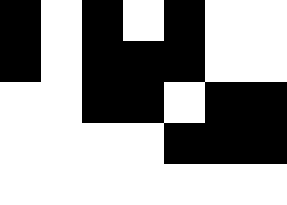[["black", "white", "black", "white", "black", "white", "white"], ["black", "white", "black", "black", "black", "white", "white"], ["white", "white", "black", "black", "white", "black", "black"], ["white", "white", "white", "white", "black", "black", "black"], ["white", "white", "white", "white", "white", "white", "white"]]